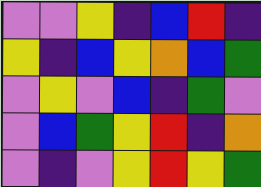[["violet", "violet", "yellow", "indigo", "blue", "red", "indigo"], ["yellow", "indigo", "blue", "yellow", "orange", "blue", "green"], ["violet", "yellow", "violet", "blue", "indigo", "green", "violet"], ["violet", "blue", "green", "yellow", "red", "indigo", "orange"], ["violet", "indigo", "violet", "yellow", "red", "yellow", "green"]]